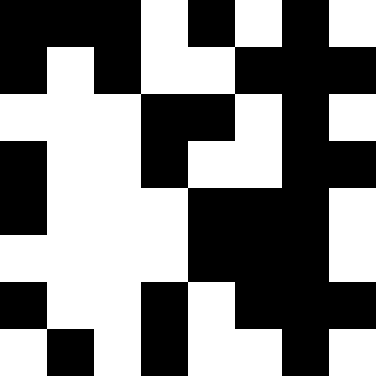[["black", "black", "black", "white", "black", "white", "black", "white"], ["black", "white", "black", "white", "white", "black", "black", "black"], ["white", "white", "white", "black", "black", "white", "black", "white"], ["black", "white", "white", "black", "white", "white", "black", "black"], ["black", "white", "white", "white", "black", "black", "black", "white"], ["white", "white", "white", "white", "black", "black", "black", "white"], ["black", "white", "white", "black", "white", "black", "black", "black"], ["white", "black", "white", "black", "white", "white", "black", "white"]]